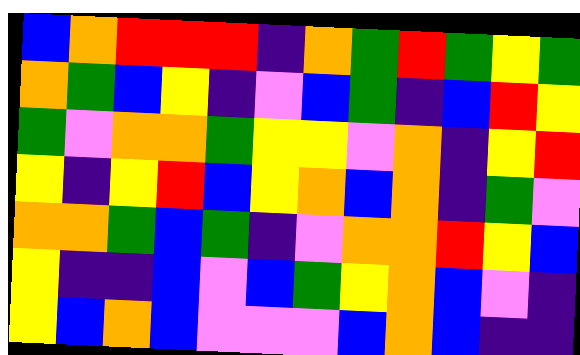[["blue", "orange", "red", "red", "red", "indigo", "orange", "green", "red", "green", "yellow", "green"], ["orange", "green", "blue", "yellow", "indigo", "violet", "blue", "green", "indigo", "blue", "red", "yellow"], ["green", "violet", "orange", "orange", "green", "yellow", "yellow", "violet", "orange", "indigo", "yellow", "red"], ["yellow", "indigo", "yellow", "red", "blue", "yellow", "orange", "blue", "orange", "indigo", "green", "violet"], ["orange", "orange", "green", "blue", "green", "indigo", "violet", "orange", "orange", "red", "yellow", "blue"], ["yellow", "indigo", "indigo", "blue", "violet", "blue", "green", "yellow", "orange", "blue", "violet", "indigo"], ["yellow", "blue", "orange", "blue", "violet", "violet", "violet", "blue", "orange", "blue", "indigo", "indigo"]]